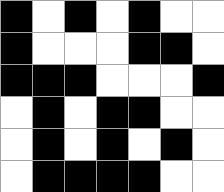[["black", "white", "black", "white", "black", "white", "white"], ["black", "white", "white", "white", "black", "black", "white"], ["black", "black", "black", "white", "white", "white", "black"], ["white", "black", "white", "black", "black", "white", "white"], ["white", "black", "white", "black", "white", "black", "white"], ["white", "black", "black", "black", "black", "white", "white"]]